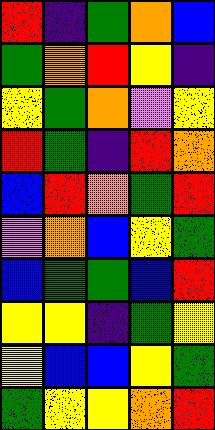[["red", "indigo", "green", "orange", "blue"], ["green", "orange", "red", "yellow", "indigo"], ["yellow", "green", "orange", "violet", "yellow"], ["red", "green", "indigo", "red", "orange"], ["blue", "red", "orange", "green", "red"], ["violet", "orange", "blue", "yellow", "green"], ["blue", "green", "green", "blue", "red"], ["yellow", "yellow", "indigo", "green", "yellow"], ["yellow", "blue", "blue", "yellow", "green"], ["green", "yellow", "yellow", "orange", "red"]]